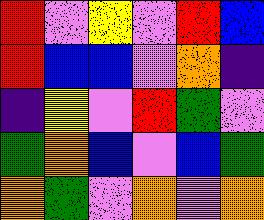[["red", "violet", "yellow", "violet", "red", "blue"], ["red", "blue", "blue", "violet", "orange", "indigo"], ["indigo", "yellow", "violet", "red", "green", "violet"], ["green", "orange", "blue", "violet", "blue", "green"], ["orange", "green", "violet", "orange", "violet", "orange"]]